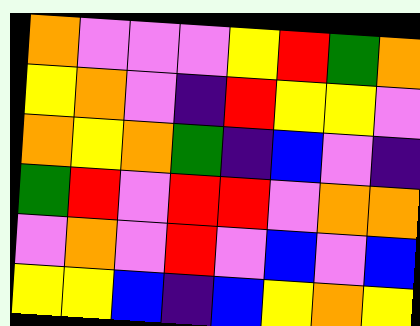[["orange", "violet", "violet", "violet", "yellow", "red", "green", "orange"], ["yellow", "orange", "violet", "indigo", "red", "yellow", "yellow", "violet"], ["orange", "yellow", "orange", "green", "indigo", "blue", "violet", "indigo"], ["green", "red", "violet", "red", "red", "violet", "orange", "orange"], ["violet", "orange", "violet", "red", "violet", "blue", "violet", "blue"], ["yellow", "yellow", "blue", "indigo", "blue", "yellow", "orange", "yellow"]]